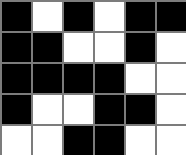[["black", "white", "black", "white", "black", "black"], ["black", "black", "white", "white", "black", "white"], ["black", "black", "black", "black", "white", "white"], ["black", "white", "white", "black", "black", "white"], ["white", "white", "black", "black", "white", "white"]]